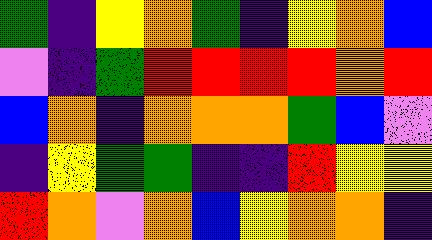[["green", "indigo", "yellow", "orange", "green", "indigo", "yellow", "orange", "blue"], ["violet", "indigo", "green", "red", "red", "red", "red", "orange", "red"], ["blue", "orange", "indigo", "orange", "orange", "orange", "green", "blue", "violet"], ["indigo", "yellow", "green", "green", "indigo", "indigo", "red", "yellow", "yellow"], ["red", "orange", "violet", "orange", "blue", "yellow", "orange", "orange", "indigo"]]